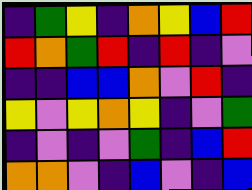[["indigo", "green", "yellow", "indigo", "orange", "yellow", "blue", "red"], ["red", "orange", "green", "red", "indigo", "red", "indigo", "violet"], ["indigo", "indigo", "blue", "blue", "orange", "violet", "red", "indigo"], ["yellow", "violet", "yellow", "orange", "yellow", "indigo", "violet", "green"], ["indigo", "violet", "indigo", "violet", "green", "indigo", "blue", "red"], ["orange", "orange", "violet", "indigo", "blue", "violet", "indigo", "blue"]]